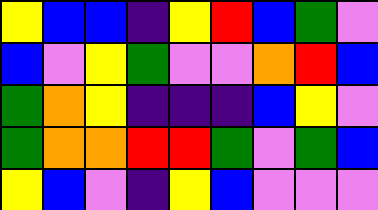[["yellow", "blue", "blue", "indigo", "yellow", "red", "blue", "green", "violet"], ["blue", "violet", "yellow", "green", "violet", "violet", "orange", "red", "blue"], ["green", "orange", "yellow", "indigo", "indigo", "indigo", "blue", "yellow", "violet"], ["green", "orange", "orange", "red", "red", "green", "violet", "green", "blue"], ["yellow", "blue", "violet", "indigo", "yellow", "blue", "violet", "violet", "violet"]]